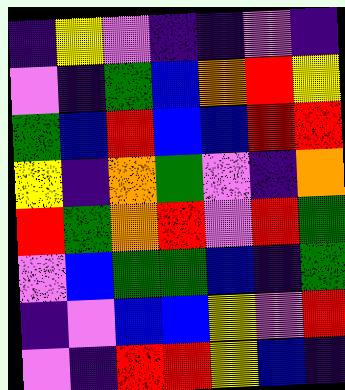[["indigo", "yellow", "violet", "indigo", "indigo", "violet", "indigo"], ["violet", "indigo", "green", "blue", "orange", "red", "yellow"], ["green", "blue", "red", "blue", "blue", "red", "red"], ["yellow", "indigo", "orange", "green", "violet", "indigo", "orange"], ["red", "green", "orange", "red", "violet", "red", "green"], ["violet", "blue", "green", "green", "blue", "indigo", "green"], ["indigo", "violet", "blue", "blue", "yellow", "violet", "red"], ["violet", "indigo", "red", "red", "yellow", "blue", "indigo"]]